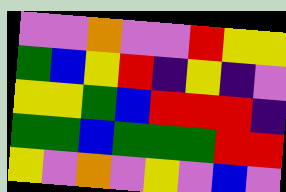[["violet", "violet", "orange", "violet", "violet", "red", "yellow", "yellow"], ["green", "blue", "yellow", "red", "indigo", "yellow", "indigo", "violet"], ["yellow", "yellow", "green", "blue", "red", "red", "red", "indigo"], ["green", "green", "blue", "green", "green", "green", "red", "red"], ["yellow", "violet", "orange", "violet", "yellow", "violet", "blue", "violet"]]